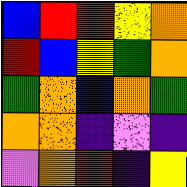[["blue", "red", "red", "yellow", "orange"], ["red", "blue", "yellow", "green", "orange"], ["green", "orange", "blue", "orange", "green"], ["orange", "orange", "indigo", "violet", "indigo"], ["violet", "orange", "red", "indigo", "yellow"]]